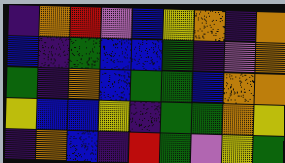[["indigo", "orange", "red", "violet", "blue", "yellow", "orange", "indigo", "orange"], ["blue", "indigo", "green", "blue", "blue", "green", "indigo", "violet", "orange"], ["green", "indigo", "orange", "blue", "green", "green", "blue", "orange", "orange"], ["yellow", "blue", "blue", "yellow", "indigo", "green", "green", "orange", "yellow"], ["indigo", "orange", "blue", "indigo", "red", "green", "violet", "yellow", "green"]]